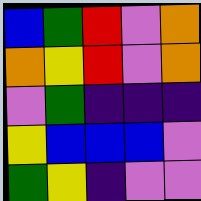[["blue", "green", "red", "violet", "orange"], ["orange", "yellow", "red", "violet", "orange"], ["violet", "green", "indigo", "indigo", "indigo"], ["yellow", "blue", "blue", "blue", "violet"], ["green", "yellow", "indigo", "violet", "violet"]]